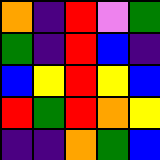[["orange", "indigo", "red", "violet", "green"], ["green", "indigo", "red", "blue", "indigo"], ["blue", "yellow", "red", "yellow", "blue"], ["red", "green", "red", "orange", "yellow"], ["indigo", "indigo", "orange", "green", "blue"]]